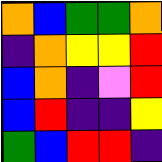[["orange", "blue", "green", "green", "orange"], ["indigo", "orange", "yellow", "yellow", "red"], ["blue", "orange", "indigo", "violet", "red"], ["blue", "red", "indigo", "indigo", "yellow"], ["green", "blue", "red", "red", "indigo"]]